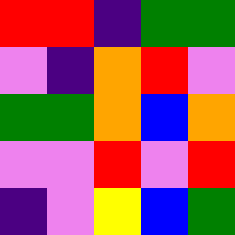[["red", "red", "indigo", "green", "green"], ["violet", "indigo", "orange", "red", "violet"], ["green", "green", "orange", "blue", "orange"], ["violet", "violet", "red", "violet", "red"], ["indigo", "violet", "yellow", "blue", "green"]]